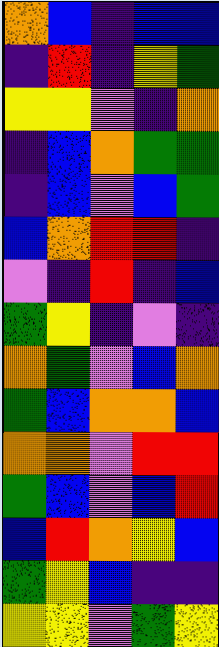[["orange", "blue", "indigo", "blue", "blue"], ["indigo", "red", "indigo", "yellow", "green"], ["yellow", "yellow", "violet", "indigo", "orange"], ["indigo", "blue", "orange", "green", "green"], ["indigo", "blue", "violet", "blue", "green"], ["blue", "orange", "red", "red", "indigo"], ["violet", "indigo", "red", "indigo", "blue"], ["green", "yellow", "indigo", "violet", "indigo"], ["orange", "green", "violet", "blue", "orange"], ["green", "blue", "orange", "orange", "blue"], ["orange", "orange", "violet", "red", "red"], ["green", "blue", "violet", "blue", "red"], ["blue", "red", "orange", "yellow", "blue"], ["green", "yellow", "blue", "indigo", "indigo"], ["yellow", "yellow", "violet", "green", "yellow"]]